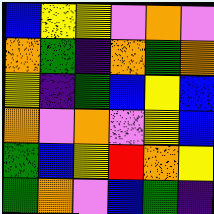[["blue", "yellow", "yellow", "violet", "orange", "violet"], ["orange", "green", "indigo", "orange", "green", "orange"], ["yellow", "indigo", "green", "blue", "yellow", "blue"], ["orange", "violet", "orange", "violet", "yellow", "blue"], ["green", "blue", "yellow", "red", "orange", "yellow"], ["green", "orange", "violet", "blue", "green", "indigo"]]